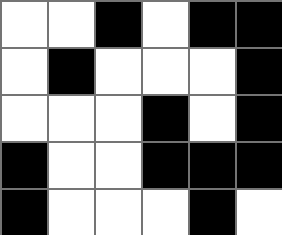[["white", "white", "black", "white", "black", "black"], ["white", "black", "white", "white", "white", "black"], ["white", "white", "white", "black", "white", "black"], ["black", "white", "white", "black", "black", "black"], ["black", "white", "white", "white", "black", "white"]]